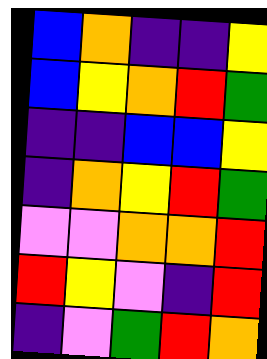[["blue", "orange", "indigo", "indigo", "yellow"], ["blue", "yellow", "orange", "red", "green"], ["indigo", "indigo", "blue", "blue", "yellow"], ["indigo", "orange", "yellow", "red", "green"], ["violet", "violet", "orange", "orange", "red"], ["red", "yellow", "violet", "indigo", "red"], ["indigo", "violet", "green", "red", "orange"]]